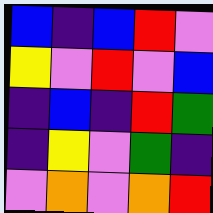[["blue", "indigo", "blue", "red", "violet"], ["yellow", "violet", "red", "violet", "blue"], ["indigo", "blue", "indigo", "red", "green"], ["indigo", "yellow", "violet", "green", "indigo"], ["violet", "orange", "violet", "orange", "red"]]